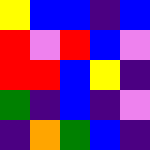[["yellow", "blue", "blue", "indigo", "blue"], ["red", "violet", "red", "blue", "violet"], ["red", "red", "blue", "yellow", "indigo"], ["green", "indigo", "blue", "indigo", "violet"], ["indigo", "orange", "green", "blue", "indigo"]]